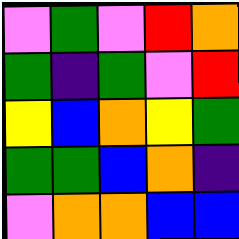[["violet", "green", "violet", "red", "orange"], ["green", "indigo", "green", "violet", "red"], ["yellow", "blue", "orange", "yellow", "green"], ["green", "green", "blue", "orange", "indigo"], ["violet", "orange", "orange", "blue", "blue"]]